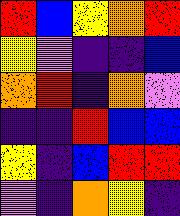[["red", "blue", "yellow", "orange", "red"], ["yellow", "violet", "indigo", "indigo", "blue"], ["orange", "red", "indigo", "orange", "violet"], ["indigo", "indigo", "red", "blue", "blue"], ["yellow", "indigo", "blue", "red", "red"], ["violet", "indigo", "orange", "yellow", "indigo"]]